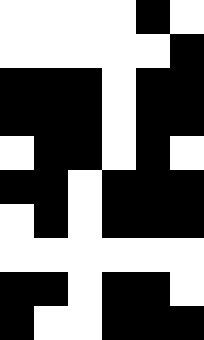[["white", "white", "white", "white", "black", "white"], ["white", "white", "white", "white", "white", "black"], ["black", "black", "black", "white", "black", "black"], ["black", "black", "black", "white", "black", "black"], ["white", "black", "black", "white", "black", "white"], ["black", "black", "white", "black", "black", "black"], ["white", "black", "white", "black", "black", "black"], ["white", "white", "white", "white", "white", "white"], ["black", "black", "white", "black", "black", "white"], ["black", "white", "white", "black", "black", "black"]]